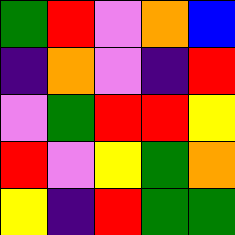[["green", "red", "violet", "orange", "blue"], ["indigo", "orange", "violet", "indigo", "red"], ["violet", "green", "red", "red", "yellow"], ["red", "violet", "yellow", "green", "orange"], ["yellow", "indigo", "red", "green", "green"]]